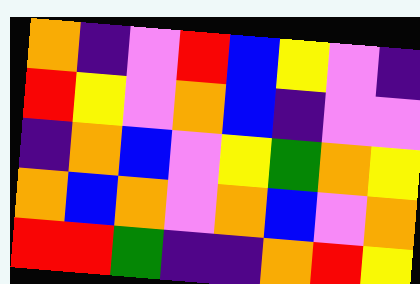[["orange", "indigo", "violet", "red", "blue", "yellow", "violet", "indigo"], ["red", "yellow", "violet", "orange", "blue", "indigo", "violet", "violet"], ["indigo", "orange", "blue", "violet", "yellow", "green", "orange", "yellow"], ["orange", "blue", "orange", "violet", "orange", "blue", "violet", "orange"], ["red", "red", "green", "indigo", "indigo", "orange", "red", "yellow"]]